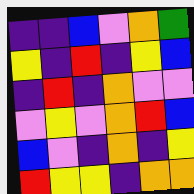[["indigo", "indigo", "blue", "violet", "orange", "green"], ["yellow", "indigo", "red", "indigo", "yellow", "blue"], ["indigo", "red", "indigo", "orange", "violet", "violet"], ["violet", "yellow", "violet", "orange", "red", "blue"], ["blue", "violet", "indigo", "orange", "indigo", "yellow"], ["red", "yellow", "yellow", "indigo", "orange", "orange"]]